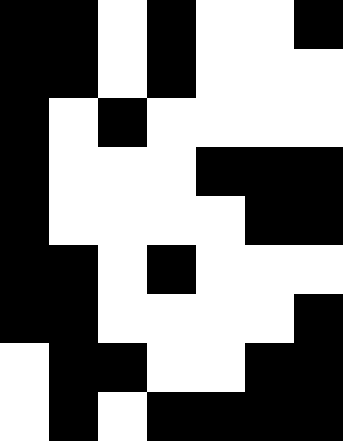[["black", "black", "white", "black", "white", "white", "black"], ["black", "black", "white", "black", "white", "white", "white"], ["black", "white", "black", "white", "white", "white", "white"], ["black", "white", "white", "white", "black", "black", "black"], ["black", "white", "white", "white", "white", "black", "black"], ["black", "black", "white", "black", "white", "white", "white"], ["black", "black", "white", "white", "white", "white", "black"], ["white", "black", "black", "white", "white", "black", "black"], ["white", "black", "white", "black", "black", "black", "black"]]